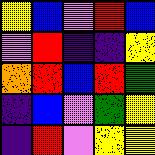[["yellow", "blue", "violet", "red", "blue"], ["violet", "red", "indigo", "indigo", "yellow"], ["orange", "red", "blue", "red", "green"], ["indigo", "blue", "violet", "green", "yellow"], ["indigo", "red", "violet", "yellow", "yellow"]]